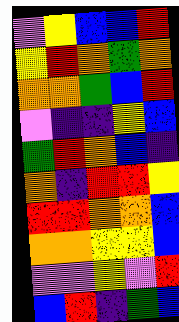[["violet", "yellow", "blue", "blue", "red"], ["yellow", "red", "orange", "green", "orange"], ["orange", "orange", "green", "blue", "red"], ["violet", "indigo", "indigo", "yellow", "blue"], ["green", "red", "orange", "blue", "indigo"], ["orange", "indigo", "red", "red", "yellow"], ["red", "red", "orange", "orange", "blue"], ["orange", "orange", "yellow", "yellow", "blue"], ["violet", "violet", "yellow", "violet", "red"], ["blue", "red", "indigo", "green", "blue"]]